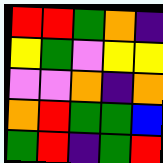[["red", "red", "green", "orange", "indigo"], ["yellow", "green", "violet", "yellow", "yellow"], ["violet", "violet", "orange", "indigo", "orange"], ["orange", "red", "green", "green", "blue"], ["green", "red", "indigo", "green", "red"]]